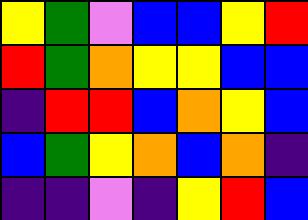[["yellow", "green", "violet", "blue", "blue", "yellow", "red"], ["red", "green", "orange", "yellow", "yellow", "blue", "blue"], ["indigo", "red", "red", "blue", "orange", "yellow", "blue"], ["blue", "green", "yellow", "orange", "blue", "orange", "indigo"], ["indigo", "indigo", "violet", "indigo", "yellow", "red", "blue"]]